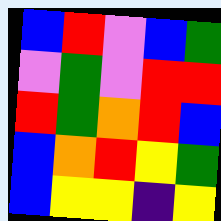[["blue", "red", "violet", "blue", "green"], ["violet", "green", "violet", "red", "red"], ["red", "green", "orange", "red", "blue"], ["blue", "orange", "red", "yellow", "green"], ["blue", "yellow", "yellow", "indigo", "yellow"]]